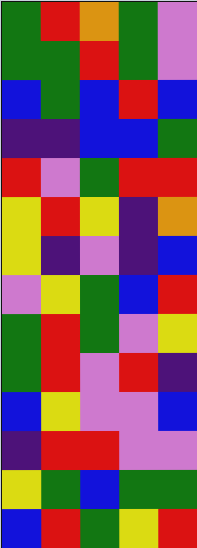[["green", "red", "orange", "green", "violet"], ["green", "green", "red", "green", "violet"], ["blue", "green", "blue", "red", "blue"], ["indigo", "indigo", "blue", "blue", "green"], ["red", "violet", "green", "red", "red"], ["yellow", "red", "yellow", "indigo", "orange"], ["yellow", "indigo", "violet", "indigo", "blue"], ["violet", "yellow", "green", "blue", "red"], ["green", "red", "green", "violet", "yellow"], ["green", "red", "violet", "red", "indigo"], ["blue", "yellow", "violet", "violet", "blue"], ["indigo", "red", "red", "violet", "violet"], ["yellow", "green", "blue", "green", "green"], ["blue", "red", "green", "yellow", "red"]]